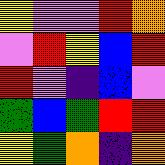[["yellow", "violet", "violet", "red", "orange"], ["violet", "red", "yellow", "blue", "red"], ["red", "violet", "indigo", "blue", "violet"], ["green", "blue", "green", "red", "red"], ["yellow", "green", "orange", "indigo", "orange"]]